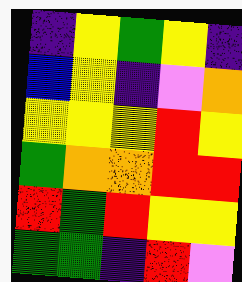[["indigo", "yellow", "green", "yellow", "indigo"], ["blue", "yellow", "indigo", "violet", "orange"], ["yellow", "yellow", "yellow", "red", "yellow"], ["green", "orange", "orange", "red", "red"], ["red", "green", "red", "yellow", "yellow"], ["green", "green", "indigo", "red", "violet"]]